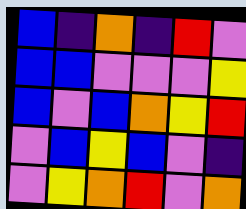[["blue", "indigo", "orange", "indigo", "red", "violet"], ["blue", "blue", "violet", "violet", "violet", "yellow"], ["blue", "violet", "blue", "orange", "yellow", "red"], ["violet", "blue", "yellow", "blue", "violet", "indigo"], ["violet", "yellow", "orange", "red", "violet", "orange"]]